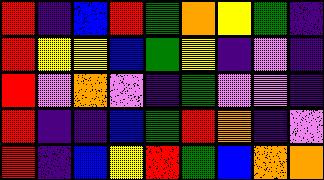[["red", "indigo", "blue", "red", "green", "orange", "yellow", "green", "indigo"], ["red", "yellow", "yellow", "blue", "green", "yellow", "indigo", "violet", "indigo"], ["red", "violet", "orange", "violet", "indigo", "green", "violet", "violet", "indigo"], ["red", "indigo", "indigo", "blue", "green", "red", "orange", "indigo", "violet"], ["red", "indigo", "blue", "yellow", "red", "green", "blue", "orange", "orange"]]